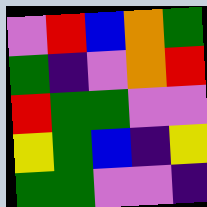[["violet", "red", "blue", "orange", "green"], ["green", "indigo", "violet", "orange", "red"], ["red", "green", "green", "violet", "violet"], ["yellow", "green", "blue", "indigo", "yellow"], ["green", "green", "violet", "violet", "indigo"]]